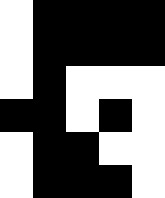[["white", "black", "black", "black", "black"], ["white", "black", "black", "black", "black"], ["white", "black", "white", "white", "white"], ["black", "black", "white", "black", "white"], ["white", "black", "black", "white", "white"], ["white", "black", "black", "black", "white"]]